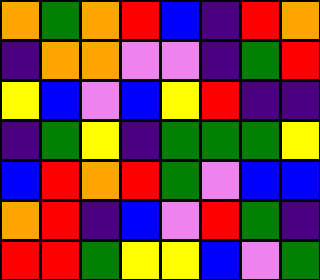[["orange", "green", "orange", "red", "blue", "indigo", "red", "orange"], ["indigo", "orange", "orange", "violet", "violet", "indigo", "green", "red"], ["yellow", "blue", "violet", "blue", "yellow", "red", "indigo", "indigo"], ["indigo", "green", "yellow", "indigo", "green", "green", "green", "yellow"], ["blue", "red", "orange", "red", "green", "violet", "blue", "blue"], ["orange", "red", "indigo", "blue", "violet", "red", "green", "indigo"], ["red", "red", "green", "yellow", "yellow", "blue", "violet", "green"]]